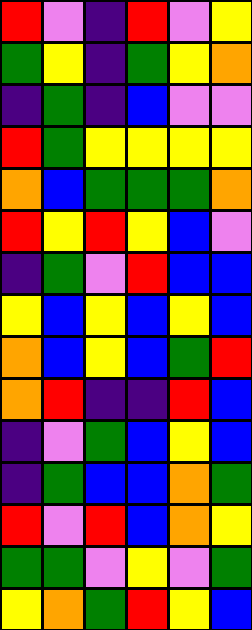[["red", "violet", "indigo", "red", "violet", "yellow"], ["green", "yellow", "indigo", "green", "yellow", "orange"], ["indigo", "green", "indigo", "blue", "violet", "violet"], ["red", "green", "yellow", "yellow", "yellow", "yellow"], ["orange", "blue", "green", "green", "green", "orange"], ["red", "yellow", "red", "yellow", "blue", "violet"], ["indigo", "green", "violet", "red", "blue", "blue"], ["yellow", "blue", "yellow", "blue", "yellow", "blue"], ["orange", "blue", "yellow", "blue", "green", "red"], ["orange", "red", "indigo", "indigo", "red", "blue"], ["indigo", "violet", "green", "blue", "yellow", "blue"], ["indigo", "green", "blue", "blue", "orange", "green"], ["red", "violet", "red", "blue", "orange", "yellow"], ["green", "green", "violet", "yellow", "violet", "green"], ["yellow", "orange", "green", "red", "yellow", "blue"]]